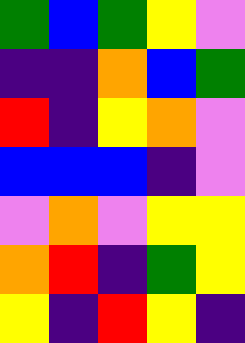[["green", "blue", "green", "yellow", "violet"], ["indigo", "indigo", "orange", "blue", "green"], ["red", "indigo", "yellow", "orange", "violet"], ["blue", "blue", "blue", "indigo", "violet"], ["violet", "orange", "violet", "yellow", "yellow"], ["orange", "red", "indigo", "green", "yellow"], ["yellow", "indigo", "red", "yellow", "indigo"]]